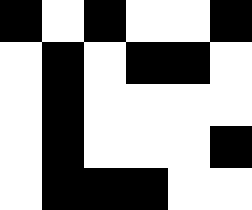[["black", "white", "black", "white", "white", "black"], ["white", "black", "white", "black", "black", "white"], ["white", "black", "white", "white", "white", "white"], ["white", "black", "white", "white", "white", "black"], ["white", "black", "black", "black", "white", "white"]]